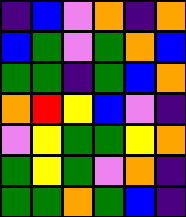[["indigo", "blue", "violet", "orange", "indigo", "orange"], ["blue", "green", "violet", "green", "orange", "blue"], ["green", "green", "indigo", "green", "blue", "orange"], ["orange", "red", "yellow", "blue", "violet", "indigo"], ["violet", "yellow", "green", "green", "yellow", "orange"], ["green", "yellow", "green", "violet", "orange", "indigo"], ["green", "green", "orange", "green", "blue", "indigo"]]